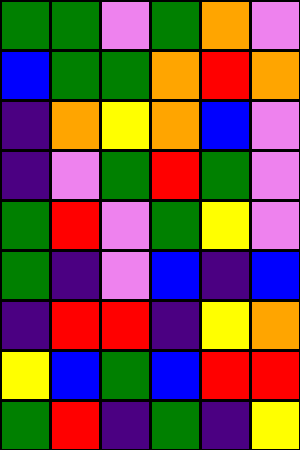[["green", "green", "violet", "green", "orange", "violet"], ["blue", "green", "green", "orange", "red", "orange"], ["indigo", "orange", "yellow", "orange", "blue", "violet"], ["indigo", "violet", "green", "red", "green", "violet"], ["green", "red", "violet", "green", "yellow", "violet"], ["green", "indigo", "violet", "blue", "indigo", "blue"], ["indigo", "red", "red", "indigo", "yellow", "orange"], ["yellow", "blue", "green", "blue", "red", "red"], ["green", "red", "indigo", "green", "indigo", "yellow"]]